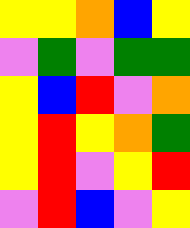[["yellow", "yellow", "orange", "blue", "yellow"], ["violet", "green", "violet", "green", "green"], ["yellow", "blue", "red", "violet", "orange"], ["yellow", "red", "yellow", "orange", "green"], ["yellow", "red", "violet", "yellow", "red"], ["violet", "red", "blue", "violet", "yellow"]]